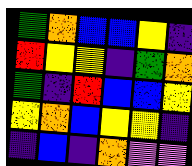[["green", "orange", "blue", "blue", "yellow", "indigo"], ["red", "yellow", "yellow", "indigo", "green", "orange"], ["green", "indigo", "red", "blue", "blue", "yellow"], ["yellow", "orange", "blue", "yellow", "yellow", "indigo"], ["indigo", "blue", "indigo", "orange", "violet", "violet"]]